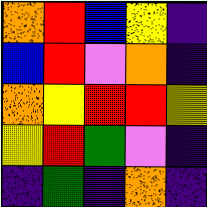[["orange", "red", "blue", "yellow", "indigo"], ["blue", "red", "violet", "orange", "indigo"], ["orange", "yellow", "red", "red", "yellow"], ["yellow", "red", "green", "violet", "indigo"], ["indigo", "green", "indigo", "orange", "indigo"]]